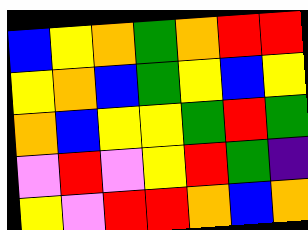[["blue", "yellow", "orange", "green", "orange", "red", "red"], ["yellow", "orange", "blue", "green", "yellow", "blue", "yellow"], ["orange", "blue", "yellow", "yellow", "green", "red", "green"], ["violet", "red", "violet", "yellow", "red", "green", "indigo"], ["yellow", "violet", "red", "red", "orange", "blue", "orange"]]